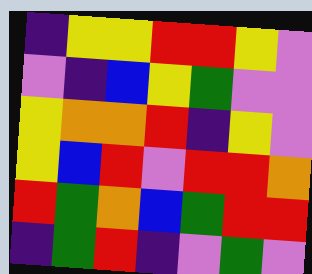[["indigo", "yellow", "yellow", "red", "red", "yellow", "violet"], ["violet", "indigo", "blue", "yellow", "green", "violet", "violet"], ["yellow", "orange", "orange", "red", "indigo", "yellow", "violet"], ["yellow", "blue", "red", "violet", "red", "red", "orange"], ["red", "green", "orange", "blue", "green", "red", "red"], ["indigo", "green", "red", "indigo", "violet", "green", "violet"]]